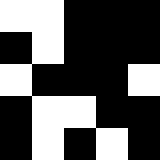[["white", "white", "black", "black", "black"], ["black", "white", "black", "black", "black"], ["white", "black", "black", "black", "white"], ["black", "white", "white", "black", "black"], ["black", "white", "black", "white", "black"]]